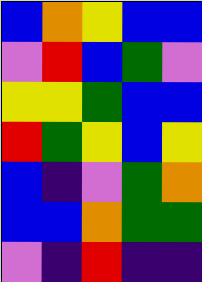[["blue", "orange", "yellow", "blue", "blue"], ["violet", "red", "blue", "green", "violet"], ["yellow", "yellow", "green", "blue", "blue"], ["red", "green", "yellow", "blue", "yellow"], ["blue", "indigo", "violet", "green", "orange"], ["blue", "blue", "orange", "green", "green"], ["violet", "indigo", "red", "indigo", "indigo"]]